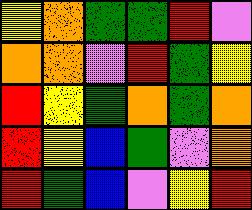[["yellow", "orange", "green", "green", "red", "violet"], ["orange", "orange", "violet", "red", "green", "yellow"], ["red", "yellow", "green", "orange", "green", "orange"], ["red", "yellow", "blue", "green", "violet", "orange"], ["red", "green", "blue", "violet", "yellow", "red"]]